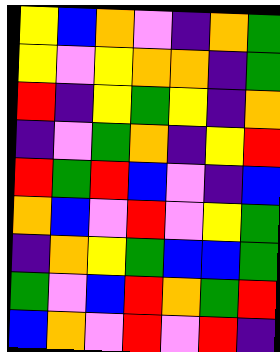[["yellow", "blue", "orange", "violet", "indigo", "orange", "green"], ["yellow", "violet", "yellow", "orange", "orange", "indigo", "green"], ["red", "indigo", "yellow", "green", "yellow", "indigo", "orange"], ["indigo", "violet", "green", "orange", "indigo", "yellow", "red"], ["red", "green", "red", "blue", "violet", "indigo", "blue"], ["orange", "blue", "violet", "red", "violet", "yellow", "green"], ["indigo", "orange", "yellow", "green", "blue", "blue", "green"], ["green", "violet", "blue", "red", "orange", "green", "red"], ["blue", "orange", "violet", "red", "violet", "red", "indigo"]]